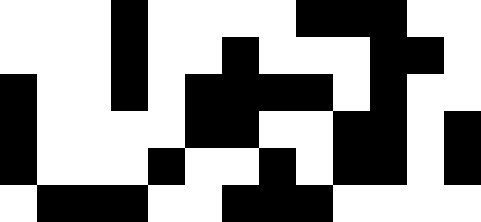[["white", "white", "white", "black", "white", "white", "white", "white", "black", "black", "black", "white", "white"], ["white", "white", "white", "black", "white", "white", "black", "white", "white", "white", "black", "black", "white"], ["black", "white", "white", "black", "white", "black", "black", "black", "black", "white", "black", "white", "white"], ["black", "white", "white", "white", "white", "black", "black", "white", "white", "black", "black", "white", "black"], ["black", "white", "white", "white", "black", "white", "white", "black", "white", "black", "black", "white", "black"], ["white", "black", "black", "black", "white", "white", "black", "black", "black", "white", "white", "white", "white"]]